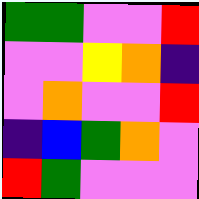[["green", "green", "violet", "violet", "red"], ["violet", "violet", "yellow", "orange", "indigo"], ["violet", "orange", "violet", "violet", "red"], ["indigo", "blue", "green", "orange", "violet"], ["red", "green", "violet", "violet", "violet"]]